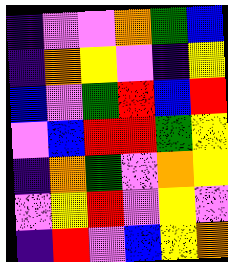[["indigo", "violet", "violet", "orange", "green", "blue"], ["indigo", "orange", "yellow", "violet", "indigo", "yellow"], ["blue", "violet", "green", "red", "blue", "red"], ["violet", "blue", "red", "red", "green", "yellow"], ["indigo", "orange", "green", "violet", "orange", "yellow"], ["violet", "yellow", "red", "violet", "yellow", "violet"], ["indigo", "red", "violet", "blue", "yellow", "orange"]]